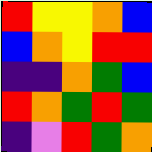[["red", "yellow", "yellow", "orange", "blue"], ["blue", "orange", "yellow", "red", "red"], ["indigo", "indigo", "orange", "green", "blue"], ["red", "orange", "green", "red", "green"], ["indigo", "violet", "red", "green", "orange"]]